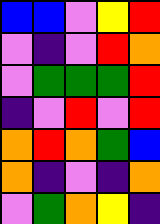[["blue", "blue", "violet", "yellow", "red"], ["violet", "indigo", "violet", "red", "orange"], ["violet", "green", "green", "green", "red"], ["indigo", "violet", "red", "violet", "red"], ["orange", "red", "orange", "green", "blue"], ["orange", "indigo", "violet", "indigo", "orange"], ["violet", "green", "orange", "yellow", "indigo"]]